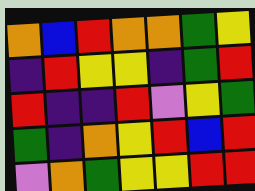[["orange", "blue", "red", "orange", "orange", "green", "yellow"], ["indigo", "red", "yellow", "yellow", "indigo", "green", "red"], ["red", "indigo", "indigo", "red", "violet", "yellow", "green"], ["green", "indigo", "orange", "yellow", "red", "blue", "red"], ["violet", "orange", "green", "yellow", "yellow", "red", "red"]]